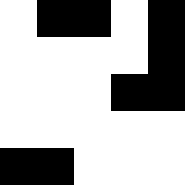[["white", "black", "black", "white", "black"], ["white", "white", "white", "white", "black"], ["white", "white", "white", "black", "black"], ["white", "white", "white", "white", "white"], ["black", "black", "white", "white", "white"]]